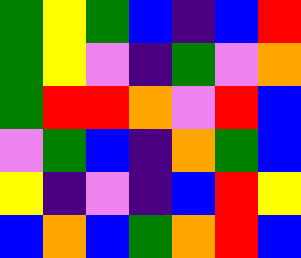[["green", "yellow", "green", "blue", "indigo", "blue", "red"], ["green", "yellow", "violet", "indigo", "green", "violet", "orange"], ["green", "red", "red", "orange", "violet", "red", "blue"], ["violet", "green", "blue", "indigo", "orange", "green", "blue"], ["yellow", "indigo", "violet", "indigo", "blue", "red", "yellow"], ["blue", "orange", "blue", "green", "orange", "red", "blue"]]